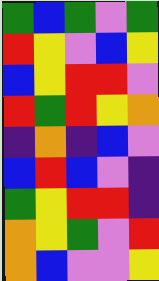[["green", "blue", "green", "violet", "green"], ["red", "yellow", "violet", "blue", "yellow"], ["blue", "yellow", "red", "red", "violet"], ["red", "green", "red", "yellow", "orange"], ["indigo", "orange", "indigo", "blue", "violet"], ["blue", "red", "blue", "violet", "indigo"], ["green", "yellow", "red", "red", "indigo"], ["orange", "yellow", "green", "violet", "red"], ["orange", "blue", "violet", "violet", "yellow"]]